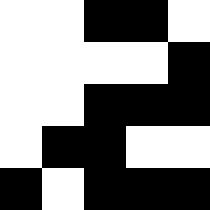[["white", "white", "black", "black", "white"], ["white", "white", "white", "white", "black"], ["white", "white", "black", "black", "black"], ["white", "black", "black", "white", "white"], ["black", "white", "black", "black", "black"]]